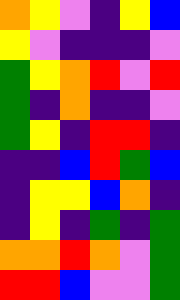[["orange", "yellow", "violet", "indigo", "yellow", "blue"], ["yellow", "violet", "indigo", "indigo", "indigo", "violet"], ["green", "yellow", "orange", "red", "violet", "red"], ["green", "indigo", "orange", "indigo", "indigo", "violet"], ["green", "yellow", "indigo", "red", "red", "indigo"], ["indigo", "indigo", "blue", "red", "green", "blue"], ["indigo", "yellow", "yellow", "blue", "orange", "indigo"], ["indigo", "yellow", "indigo", "green", "indigo", "green"], ["orange", "orange", "red", "orange", "violet", "green"], ["red", "red", "blue", "violet", "violet", "green"]]